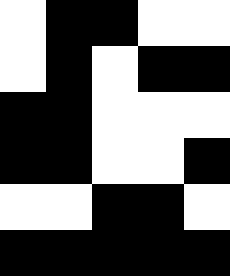[["white", "black", "black", "white", "white"], ["white", "black", "white", "black", "black"], ["black", "black", "white", "white", "white"], ["black", "black", "white", "white", "black"], ["white", "white", "black", "black", "white"], ["black", "black", "black", "black", "black"]]